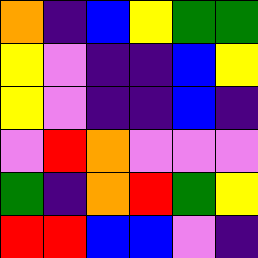[["orange", "indigo", "blue", "yellow", "green", "green"], ["yellow", "violet", "indigo", "indigo", "blue", "yellow"], ["yellow", "violet", "indigo", "indigo", "blue", "indigo"], ["violet", "red", "orange", "violet", "violet", "violet"], ["green", "indigo", "orange", "red", "green", "yellow"], ["red", "red", "blue", "blue", "violet", "indigo"]]